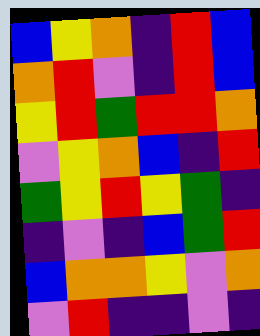[["blue", "yellow", "orange", "indigo", "red", "blue"], ["orange", "red", "violet", "indigo", "red", "blue"], ["yellow", "red", "green", "red", "red", "orange"], ["violet", "yellow", "orange", "blue", "indigo", "red"], ["green", "yellow", "red", "yellow", "green", "indigo"], ["indigo", "violet", "indigo", "blue", "green", "red"], ["blue", "orange", "orange", "yellow", "violet", "orange"], ["violet", "red", "indigo", "indigo", "violet", "indigo"]]